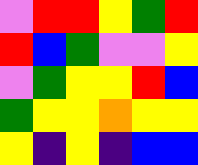[["violet", "red", "red", "yellow", "green", "red"], ["red", "blue", "green", "violet", "violet", "yellow"], ["violet", "green", "yellow", "yellow", "red", "blue"], ["green", "yellow", "yellow", "orange", "yellow", "yellow"], ["yellow", "indigo", "yellow", "indigo", "blue", "blue"]]